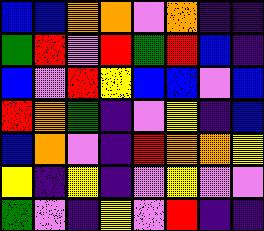[["blue", "blue", "orange", "orange", "violet", "orange", "indigo", "indigo"], ["green", "red", "violet", "red", "green", "red", "blue", "indigo"], ["blue", "violet", "red", "yellow", "blue", "blue", "violet", "blue"], ["red", "orange", "green", "indigo", "violet", "yellow", "indigo", "blue"], ["blue", "orange", "violet", "indigo", "red", "orange", "orange", "yellow"], ["yellow", "indigo", "yellow", "indigo", "violet", "yellow", "violet", "violet"], ["green", "violet", "indigo", "yellow", "violet", "red", "indigo", "indigo"]]